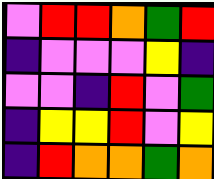[["violet", "red", "red", "orange", "green", "red"], ["indigo", "violet", "violet", "violet", "yellow", "indigo"], ["violet", "violet", "indigo", "red", "violet", "green"], ["indigo", "yellow", "yellow", "red", "violet", "yellow"], ["indigo", "red", "orange", "orange", "green", "orange"]]